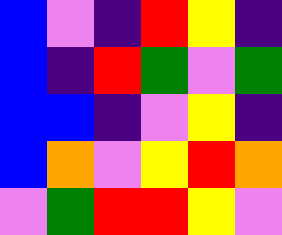[["blue", "violet", "indigo", "red", "yellow", "indigo"], ["blue", "indigo", "red", "green", "violet", "green"], ["blue", "blue", "indigo", "violet", "yellow", "indigo"], ["blue", "orange", "violet", "yellow", "red", "orange"], ["violet", "green", "red", "red", "yellow", "violet"]]